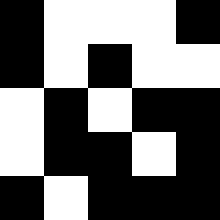[["black", "white", "white", "white", "black"], ["black", "white", "black", "white", "white"], ["white", "black", "white", "black", "black"], ["white", "black", "black", "white", "black"], ["black", "white", "black", "black", "black"]]